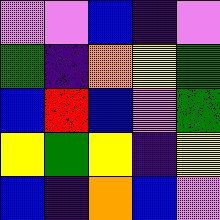[["violet", "violet", "blue", "indigo", "violet"], ["green", "indigo", "orange", "yellow", "green"], ["blue", "red", "blue", "violet", "green"], ["yellow", "green", "yellow", "indigo", "yellow"], ["blue", "indigo", "orange", "blue", "violet"]]